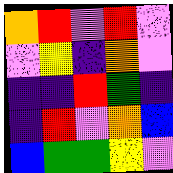[["orange", "red", "violet", "red", "violet"], ["violet", "yellow", "indigo", "orange", "violet"], ["indigo", "indigo", "red", "green", "indigo"], ["indigo", "red", "violet", "orange", "blue"], ["blue", "green", "green", "yellow", "violet"]]